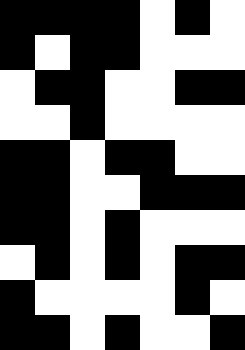[["black", "black", "black", "black", "white", "black", "white"], ["black", "white", "black", "black", "white", "white", "white"], ["white", "black", "black", "white", "white", "black", "black"], ["white", "white", "black", "white", "white", "white", "white"], ["black", "black", "white", "black", "black", "white", "white"], ["black", "black", "white", "white", "black", "black", "black"], ["black", "black", "white", "black", "white", "white", "white"], ["white", "black", "white", "black", "white", "black", "black"], ["black", "white", "white", "white", "white", "black", "white"], ["black", "black", "white", "black", "white", "white", "black"]]